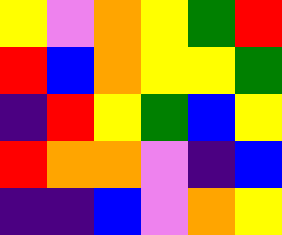[["yellow", "violet", "orange", "yellow", "green", "red"], ["red", "blue", "orange", "yellow", "yellow", "green"], ["indigo", "red", "yellow", "green", "blue", "yellow"], ["red", "orange", "orange", "violet", "indigo", "blue"], ["indigo", "indigo", "blue", "violet", "orange", "yellow"]]